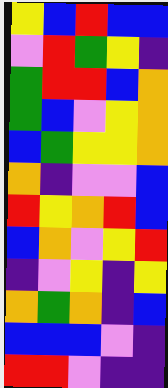[["yellow", "blue", "red", "blue", "blue"], ["violet", "red", "green", "yellow", "indigo"], ["green", "red", "red", "blue", "orange"], ["green", "blue", "violet", "yellow", "orange"], ["blue", "green", "yellow", "yellow", "orange"], ["orange", "indigo", "violet", "violet", "blue"], ["red", "yellow", "orange", "red", "blue"], ["blue", "orange", "violet", "yellow", "red"], ["indigo", "violet", "yellow", "indigo", "yellow"], ["orange", "green", "orange", "indigo", "blue"], ["blue", "blue", "blue", "violet", "indigo"], ["red", "red", "violet", "indigo", "indigo"]]